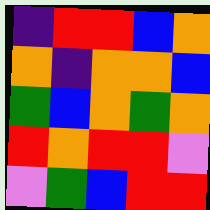[["indigo", "red", "red", "blue", "orange"], ["orange", "indigo", "orange", "orange", "blue"], ["green", "blue", "orange", "green", "orange"], ["red", "orange", "red", "red", "violet"], ["violet", "green", "blue", "red", "red"]]